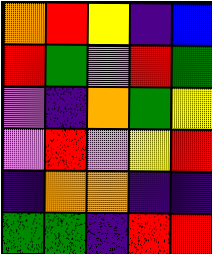[["orange", "red", "yellow", "indigo", "blue"], ["red", "green", "violet", "red", "green"], ["violet", "indigo", "orange", "green", "yellow"], ["violet", "red", "violet", "yellow", "red"], ["indigo", "orange", "orange", "indigo", "indigo"], ["green", "green", "indigo", "red", "red"]]